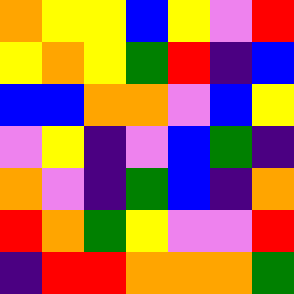[["orange", "yellow", "yellow", "blue", "yellow", "violet", "red"], ["yellow", "orange", "yellow", "green", "red", "indigo", "blue"], ["blue", "blue", "orange", "orange", "violet", "blue", "yellow"], ["violet", "yellow", "indigo", "violet", "blue", "green", "indigo"], ["orange", "violet", "indigo", "green", "blue", "indigo", "orange"], ["red", "orange", "green", "yellow", "violet", "violet", "red"], ["indigo", "red", "red", "orange", "orange", "orange", "green"]]